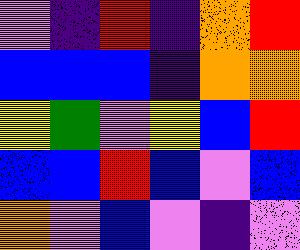[["violet", "indigo", "red", "indigo", "orange", "red"], ["blue", "blue", "blue", "indigo", "orange", "orange"], ["yellow", "green", "violet", "yellow", "blue", "red"], ["blue", "blue", "red", "blue", "violet", "blue"], ["orange", "violet", "blue", "violet", "indigo", "violet"]]